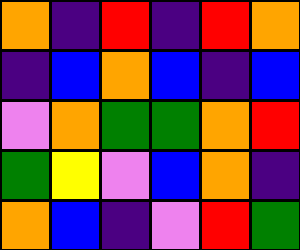[["orange", "indigo", "red", "indigo", "red", "orange"], ["indigo", "blue", "orange", "blue", "indigo", "blue"], ["violet", "orange", "green", "green", "orange", "red"], ["green", "yellow", "violet", "blue", "orange", "indigo"], ["orange", "blue", "indigo", "violet", "red", "green"]]